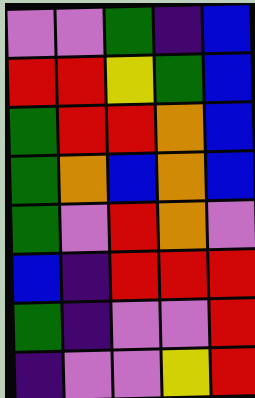[["violet", "violet", "green", "indigo", "blue"], ["red", "red", "yellow", "green", "blue"], ["green", "red", "red", "orange", "blue"], ["green", "orange", "blue", "orange", "blue"], ["green", "violet", "red", "orange", "violet"], ["blue", "indigo", "red", "red", "red"], ["green", "indigo", "violet", "violet", "red"], ["indigo", "violet", "violet", "yellow", "red"]]